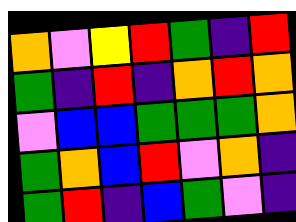[["orange", "violet", "yellow", "red", "green", "indigo", "red"], ["green", "indigo", "red", "indigo", "orange", "red", "orange"], ["violet", "blue", "blue", "green", "green", "green", "orange"], ["green", "orange", "blue", "red", "violet", "orange", "indigo"], ["green", "red", "indigo", "blue", "green", "violet", "indigo"]]